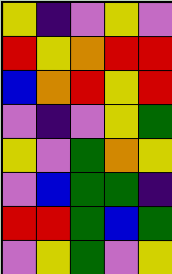[["yellow", "indigo", "violet", "yellow", "violet"], ["red", "yellow", "orange", "red", "red"], ["blue", "orange", "red", "yellow", "red"], ["violet", "indigo", "violet", "yellow", "green"], ["yellow", "violet", "green", "orange", "yellow"], ["violet", "blue", "green", "green", "indigo"], ["red", "red", "green", "blue", "green"], ["violet", "yellow", "green", "violet", "yellow"]]